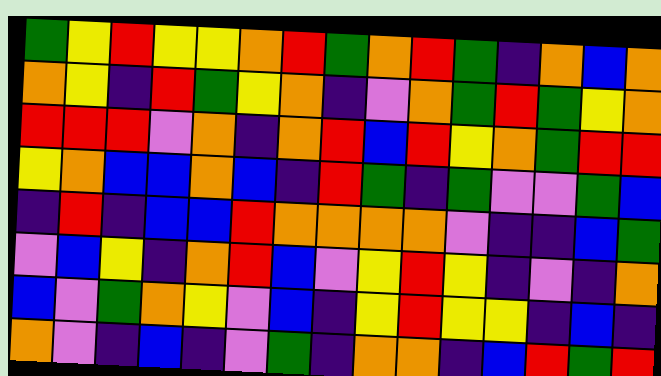[["green", "yellow", "red", "yellow", "yellow", "orange", "red", "green", "orange", "red", "green", "indigo", "orange", "blue", "orange"], ["orange", "yellow", "indigo", "red", "green", "yellow", "orange", "indigo", "violet", "orange", "green", "red", "green", "yellow", "orange"], ["red", "red", "red", "violet", "orange", "indigo", "orange", "red", "blue", "red", "yellow", "orange", "green", "red", "red"], ["yellow", "orange", "blue", "blue", "orange", "blue", "indigo", "red", "green", "indigo", "green", "violet", "violet", "green", "blue"], ["indigo", "red", "indigo", "blue", "blue", "red", "orange", "orange", "orange", "orange", "violet", "indigo", "indigo", "blue", "green"], ["violet", "blue", "yellow", "indigo", "orange", "red", "blue", "violet", "yellow", "red", "yellow", "indigo", "violet", "indigo", "orange"], ["blue", "violet", "green", "orange", "yellow", "violet", "blue", "indigo", "yellow", "red", "yellow", "yellow", "indigo", "blue", "indigo"], ["orange", "violet", "indigo", "blue", "indigo", "violet", "green", "indigo", "orange", "orange", "indigo", "blue", "red", "green", "red"]]